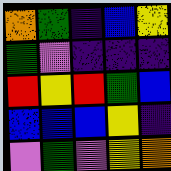[["orange", "green", "indigo", "blue", "yellow"], ["green", "violet", "indigo", "indigo", "indigo"], ["red", "yellow", "red", "green", "blue"], ["blue", "blue", "blue", "yellow", "indigo"], ["violet", "green", "violet", "yellow", "orange"]]